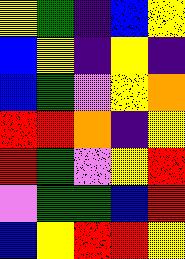[["yellow", "green", "indigo", "blue", "yellow"], ["blue", "yellow", "indigo", "yellow", "indigo"], ["blue", "green", "violet", "yellow", "orange"], ["red", "red", "orange", "indigo", "yellow"], ["red", "green", "violet", "yellow", "red"], ["violet", "green", "green", "blue", "red"], ["blue", "yellow", "red", "red", "yellow"]]